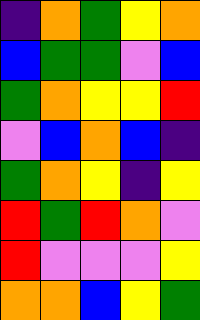[["indigo", "orange", "green", "yellow", "orange"], ["blue", "green", "green", "violet", "blue"], ["green", "orange", "yellow", "yellow", "red"], ["violet", "blue", "orange", "blue", "indigo"], ["green", "orange", "yellow", "indigo", "yellow"], ["red", "green", "red", "orange", "violet"], ["red", "violet", "violet", "violet", "yellow"], ["orange", "orange", "blue", "yellow", "green"]]